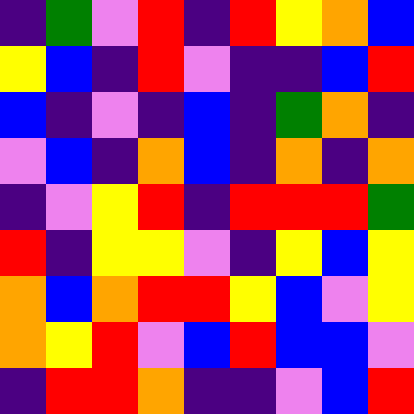[["indigo", "green", "violet", "red", "indigo", "red", "yellow", "orange", "blue"], ["yellow", "blue", "indigo", "red", "violet", "indigo", "indigo", "blue", "red"], ["blue", "indigo", "violet", "indigo", "blue", "indigo", "green", "orange", "indigo"], ["violet", "blue", "indigo", "orange", "blue", "indigo", "orange", "indigo", "orange"], ["indigo", "violet", "yellow", "red", "indigo", "red", "red", "red", "green"], ["red", "indigo", "yellow", "yellow", "violet", "indigo", "yellow", "blue", "yellow"], ["orange", "blue", "orange", "red", "red", "yellow", "blue", "violet", "yellow"], ["orange", "yellow", "red", "violet", "blue", "red", "blue", "blue", "violet"], ["indigo", "red", "red", "orange", "indigo", "indigo", "violet", "blue", "red"]]